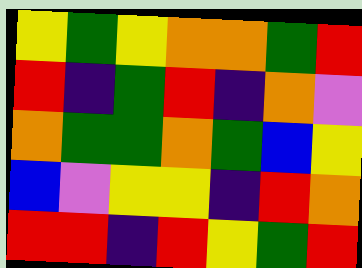[["yellow", "green", "yellow", "orange", "orange", "green", "red"], ["red", "indigo", "green", "red", "indigo", "orange", "violet"], ["orange", "green", "green", "orange", "green", "blue", "yellow"], ["blue", "violet", "yellow", "yellow", "indigo", "red", "orange"], ["red", "red", "indigo", "red", "yellow", "green", "red"]]